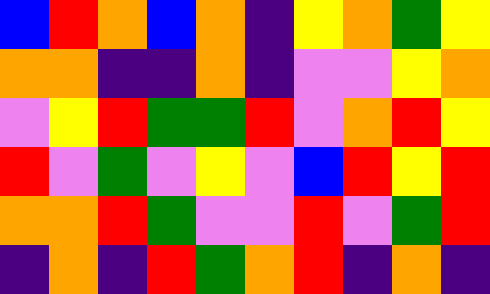[["blue", "red", "orange", "blue", "orange", "indigo", "yellow", "orange", "green", "yellow"], ["orange", "orange", "indigo", "indigo", "orange", "indigo", "violet", "violet", "yellow", "orange"], ["violet", "yellow", "red", "green", "green", "red", "violet", "orange", "red", "yellow"], ["red", "violet", "green", "violet", "yellow", "violet", "blue", "red", "yellow", "red"], ["orange", "orange", "red", "green", "violet", "violet", "red", "violet", "green", "red"], ["indigo", "orange", "indigo", "red", "green", "orange", "red", "indigo", "orange", "indigo"]]